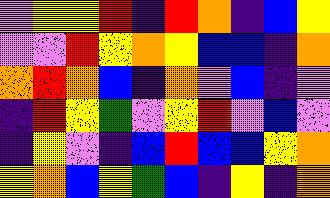[["violet", "yellow", "yellow", "red", "indigo", "red", "orange", "indigo", "blue", "yellow"], ["violet", "violet", "red", "yellow", "orange", "yellow", "blue", "blue", "indigo", "orange"], ["orange", "red", "orange", "blue", "indigo", "orange", "violet", "blue", "indigo", "violet"], ["indigo", "red", "yellow", "green", "violet", "yellow", "red", "violet", "blue", "violet"], ["indigo", "yellow", "violet", "indigo", "blue", "red", "blue", "blue", "yellow", "orange"], ["yellow", "orange", "blue", "yellow", "green", "blue", "indigo", "yellow", "indigo", "orange"]]